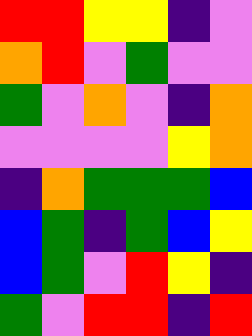[["red", "red", "yellow", "yellow", "indigo", "violet"], ["orange", "red", "violet", "green", "violet", "violet"], ["green", "violet", "orange", "violet", "indigo", "orange"], ["violet", "violet", "violet", "violet", "yellow", "orange"], ["indigo", "orange", "green", "green", "green", "blue"], ["blue", "green", "indigo", "green", "blue", "yellow"], ["blue", "green", "violet", "red", "yellow", "indigo"], ["green", "violet", "red", "red", "indigo", "red"]]